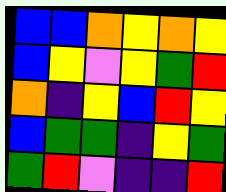[["blue", "blue", "orange", "yellow", "orange", "yellow"], ["blue", "yellow", "violet", "yellow", "green", "red"], ["orange", "indigo", "yellow", "blue", "red", "yellow"], ["blue", "green", "green", "indigo", "yellow", "green"], ["green", "red", "violet", "indigo", "indigo", "red"]]